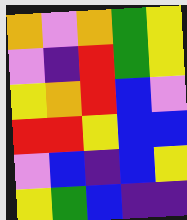[["orange", "violet", "orange", "green", "yellow"], ["violet", "indigo", "red", "green", "yellow"], ["yellow", "orange", "red", "blue", "violet"], ["red", "red", "yellow", "blue", "blue"], ["violet", "blue", "indigo", "blue", "yellow"], ["yellow", "green", "blue", "indigo", "indigo"]]